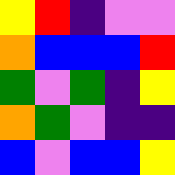[["yellow", "red", "indigo", "violet", "violet"], ["orange", "blue", "blue", "blue", "red"], ["green", "violet", "green", "indigo", "yellow"], ["orange", "green", "violet", "indigo", "indigo"], ["blue", "violet", "blue", "blue", "yellow"]]